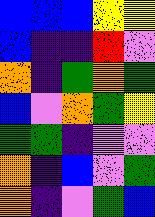[["blue", "blue", "blue", "yellow", "yellow"], ["blue", "indigo", "indigo", "red", "violet"], ["orange", "indigo", "green", "orange", "green"], ["blue", "violet", "orange", "green", "yellow"], ["green", "green", "indigo", "violet", "violet"], ["orange", "indigo", "blue", "violet", "green"], ["orange", "indigo", "violet", "green", "blue"]]